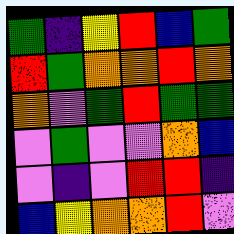[["green", "indigo", "yellow", "red", "blue", "green"], ["red", "green", "orange", "orange", "red", "orange"], ["orange", "violet", "green", "red", "green", "green"], ["violet", "green", "violet", "violet", "orange", "blue"], ["violet", "indigo", "violet", "red", "red", "indigo"], ["blue", "yellow", "orange", "orange", "red", "violet"]]